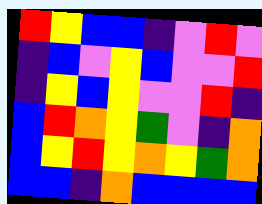[["red", "yellow", "blue", "blue", "indigo", "violet", "red", "violet"], ["indigo", "blue", "violet", "yellow", "blue", "violet", "violet", "red"], ["indigo", "yellow", "blue", "yellow", "violet", "violet", "red", "indigo"], ["blue", "red", "orange", "yellow", "green", "violet", "indigo", "orange"], ["blue", "yellow", "red", "yellow", "orange", "yellow", "green", "orange"], ["blue", "blue", "indigo", "orange", "blue", "blue", "blue", "blue"]]